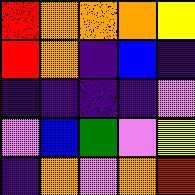[["red", "orange", "orange", "orange", "yellow"], ["red", "orange", "indigo", "blue", "indigo"], ["indigo", "indigo", "indigo", "indigo", "violet"], ["violet", "blue", "green", "violet", "yellow"], ["indigo", "orange", "violet", "orange", "red"]]